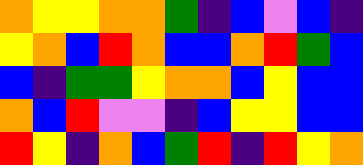[["orange", "yellow", "yellow", "orange", "orange", "green", "indigo", "blue", "violet", "blue", "indigo"], ["yellow", "orange", "blue", "red", "orange", "blue", "blue", "orange", "red", "green", "blue"], ["blue", "indigo", "green", "green", "yellow", "orange", "orange", "blue", "yellow", "blue", "blue"], ["orange", "blue", "red", "violet", "violet", "indigo", "blue", "yellow", "yellow", "blue", "blue"], ["red", "yellow", "indigo", "orange", "blue", "green", "red", "indigo", "red", "yellow", "orange"]]